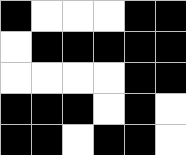[["black", "white", "white", "white", "black", "black"], ["white", "black", "black", "black", "black", "black"], ["white", "white", "white", "white", "black", "black"], ["black", "black", "black", "white", "black", "white"], ["black", "black", "white", "black", "black", "white"]]